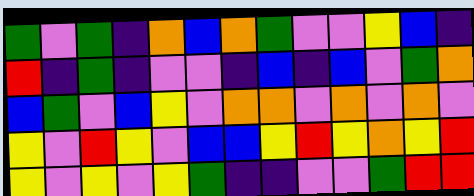[["green", "violet", "green", "indigo", "orange", "blue", "orange", "green", "violet", "violet", "yellow", "blue", "indigo"], ["red", "indigo", "green", "indigo", "violet", "violet", "indigo", "blue", "indigo", "blue", "violet", "green", "orange"], ["blue", "green", "violet", "blue", "yellow", "violet", "orange", "orange", "violet", "orange", "violet", "orange", "violet"], ["yellow", "violet", "red", "yellow", "violet", "blue", "blue", "yellow", "red", "yellow", "orange", "yellow", "red"], ["yellow", "violet", "yellow", "violet", "yellow", "green", "indigo", "indigo", "violet", "violet", "green", "red", "red"]]